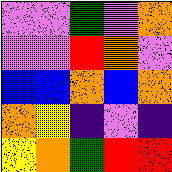[["violet", "violet", "green", "violet", "orange"], ["violet", "violet", "red", "orange", "violet"], ["blue", "blue", "orange", "blue", "orange"], ["orange", "yellow", "indigo", "violet", "indigo"], ["yellow", "orange", "green", "red", "red"]]